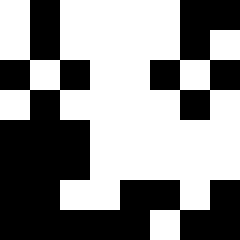[["white", "black", "white", "white", "white", "white", "black", "black"], ["white", "black", "white", "white", "white", "white", "black", "white"], ["black", "white", "black", "white", "white", "black", "white", "black"], ["white", "black", "white", "white", "white", "white", "black", "white"], ["black", "black", "black", "white", "white", "white", "white", "white"], ["black", "black", "black", "white", "white", "white", "white", "white"], ["black", "black", "white", "white", "black", "black", "white", "black"], ["black", "black", "black", "black", "black", "white", "black", "black"]]